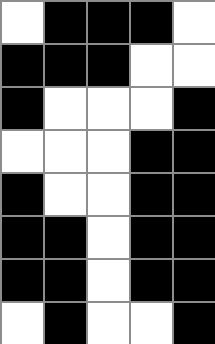[["white", "black", "black", "black", "white"], ["black", "black", "black", "white", "white"], ["black", "white", "white", "white", "black"], ["white", "white", "white", "black", "black"], ["black", "white", "white", "black", "black"], ["black", "black", "white", "black", "black"], ["black", "black", "white", "black", "black"], ["white", "black", "white", "white", "black"]]